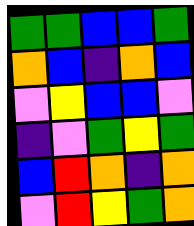[["green", "green", "blue", "blue", "green"], ["orange", "blue", "indigo", "orange", "blue"], ["violet", "yellow", "blue", "blue", "violet"], ["indigo", "violet", "green", "yellow", "green"], ["blue", "red", "orange", "indigo", "orange"], ["violet", "red", "yellow", "green", "orange"]]